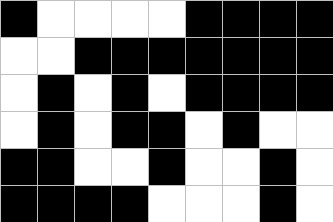[["black", "white", "white", "white", "white", "black", "black", "black", "black"], ["white", "white", "black", "black", "black", "black", "black", "black", "black"], ["white", "black", "white", "black", "white", "black", "black", "black", "black"], ["white", "black", "white", "black", "black", "white", "black", "white", "white"], ["black", "black", "white", "white", "black", "white", "white", "black", "white"], ["black", "black", "black", "black", "white", "white", "white", "black", "white"]]